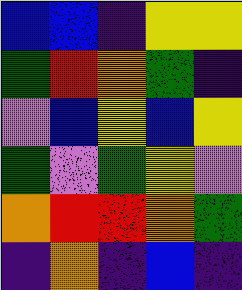[["blue", "blue", "indigo", "yellow", "yellow"], ["green", "red", "orange", "green", "indigo"], ["violet", "blue", "yellow", "blue", "yellow"], ["green", "violet", "green", "yellow", "violet"], ["orange", "red", "red", "orange", "green"], ["indigo", "orange", "indigo", "blue", "indigo"]]